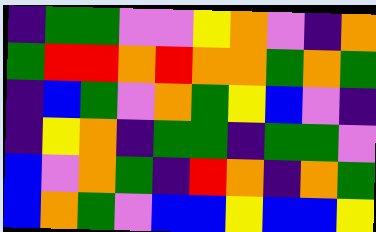[["indigo", "green", "green", "violet", "violet", "yellow", "orange", "violet", "indigo", "orange"], ["green", "red", "red", "orange", "red", "orange", "orange", "green", "orange", "green"], ["indigo", "blue", "green", "violet", "orange", "green", "yellow", "blue", "violet", "indigo"], ["indigo", "yellow", "orange", "indigo", "green", "green", "indigo", "green", "green", "violet"], ["blue", "violet", "orange", "green", "indigo", "red", "orange", "indigo", "orange", "green"], ["blue", "orange", "green", "violet", "blue", "blue", "yellow", "blue", "blue", "yellow"]]